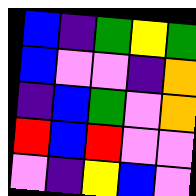[["blue", "indigo", "green", "yellow", "green"], ["blue", "violet", "violet", "indigo", "orange"], ["indigo", "blue", "green", "violet", "orange"], ["red", "blue", "red", "violet", "violet"], ["violet", "indigo", "yellow", "blue", "violet"]]